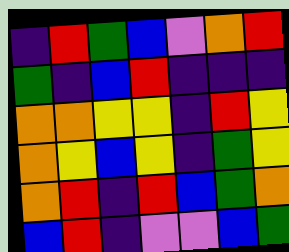[["indigo", "red", "green", "blue", "violet", "orange", "red"], ["green", "indigo", "blue", "red", "indigo", "indigo", "indigo"], ["orange", "orange", "yellow", "yellow", "indigo", "red", "yellow"], ["orange", "yellow", "blue", "yellow", "indigo", "green", "yellow"], ["orange", "red", "indigo", "red", "blue", "green", "orange"], ["blue", "red", "indigo", "violet", "violet", "blue", "green"]]